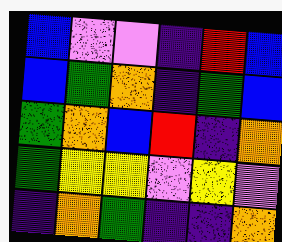[["blue", "violet", "violet", "indigo", "red", "blue"], ["blue", "green", "orange", "indigo", "green", "blue"], ["green", "orange", "blue", "red", "indigo", "orange"], ["green", "yellow", "yellow", "violet", "yellow", "violet"], ["indigo", "orange", "green", "indigo", "indigo", "orange"]]